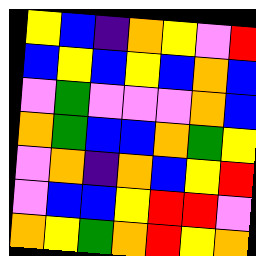[["yellow", "blue", "indigo", "orange", "yellow", "violet", "red"], ["blue", "yellow", "blue", "yellow", "blue", "orange", "blue"], ["violet", "green", "violet", "violet", "violet", "orange", "blue"], ["orange", "green", "blue", "blue", "orange", "green", "yellow"], ["violet", "orange", "indigo", "orange", "blue", "yellow", "red"], ["violet", "blue", "blue", "yellow", "red", "red", "violet"], ["orange", "yellow", "green", "orange", "red", "yellow", "orange"]]